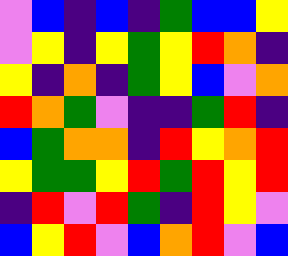[["violet", "blue", "indigo", "blue", "indigo", "green", "blue", "blue", "yellow"], ["violet", "yellow", "indigo", "yellow", "green", "yellow", "red", "orange", "indigo"], ["yellow", "indigo", "orange", "indigo", "green", "yellow", "blue", "violet", "orange"], ["red", "orange", "green", "violet", "indigo", "indigo", "green", "red", "indigo"], ["blue", "green", "orange", "orange", "indigo", "red", "yellow", "orange", "red"], ["yellow", "green", "green", "yellow", "red", "green", "red", "yellow", "red"], ["indigo", "red", "violet", "red", "green", "indigo", "red", "yellow", "violet"], ["blue", "yellow", "red", "violet", "blue", "orange", "red", "violet", "blue"]]